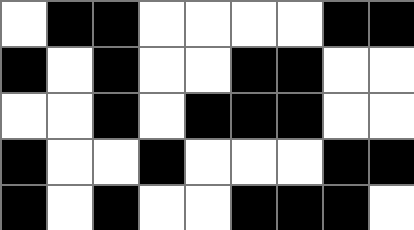[["white", "black", "black", "white", "white", "white", "white", "black", "black"], ["black", "white", "black", "white", "white", "black", "black", "white", "white"], ["white", "white", "black", "white", "black", "black", "black", "white", "white"], ["black", "white", "white", "black", "white", "white", "white", "black", "black"], ["black", "white", "black", "white", "white", "black", "black", "black", "white"]]